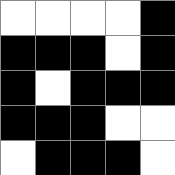[["white", "white", "white", "white", "black"], ["black", "black", "black", "white", "black"], ["black", "white", "black", "black", "black"], ["black", "black", "black", "white", "white"], ["white", "black", "black", "black", "white"]]